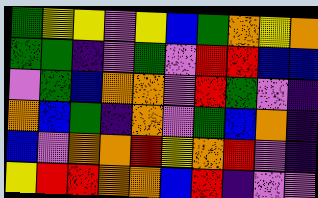[["green", "yellow", "yellow", "violet", "yellow", "blue", "green", "orange", "yellow", "orange"], ["green", "green", "indigo", "violet", "green", "violet", "red", "red", "blue", "blue"], ["violet", "green", "blue", "orange", "orange", "violet", "red", "green", "violet", "indigo"], ["orange", "blue", "green", "indigo", "orange", "violet", "green", "blue", "orange", "indigo"], ["blue", "violet", "orange", "orange", "red", "yellow", "orange", "red", "violet", "indigo"], ["yellow", "red", "red", "orange", "orange", "blue", "red", "indigo", "violet", "violet"]]